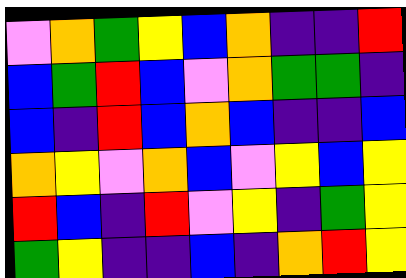[["violet", "orange", "green", "yellow", "blue", "orange", "indigo", "indigo", "red"], ["blue", "green", "red", "blue", "violet", "orange", "green", "green", "indigo"], ["blue", "indigo", "red", "blue", "orange", "blue", "indigo", "indigo", "blue"], ["orange", "yellow", "violet", "orange", "blue", "violet", "yellow", "blue", "yellow"], ["red", "blue", "indigo", "red", "violet", "yellow", "indigo", "green", "yellow"], ["green", "yellow", "indigo", "indigo", "blue", "indigo", "orange", "red", "yellow"]]